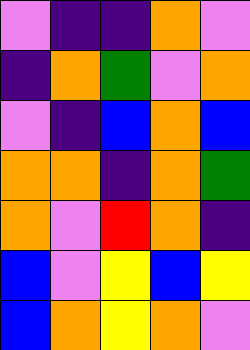[["violet", "indigo", "indigo", "orange", "violet"], ["indigo", "orange", "green", "violet", "orange"], ["violet", "indigo", "blue", "orange", "blue"], ["orange", "orange", "indigo", "orange", "green"], ["orange", "violet", "red", "orange", "indigo"], ["blue", "violet", "yellow", "blue", "yellow"], ["blue", "orange", "yellow", "orange", "violet"]]